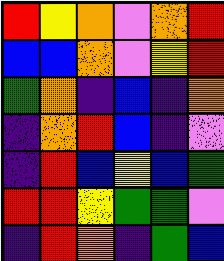[["red", "yellow", "orange", "violet", "orange", "red"], ["blue", "blue", "orange", "violet", "yellow", "red"], ["green", "orange", "indigo", "blue", "indigo", "orange"], ["indigo", "orange", "red", "blue", "indigo", "violet"], ["indigo", "red", "blue", "yellow", "blue", "green"], ["red", "red", "yellow", "green", "green", "violet"], ["indigo", "red", "orange", "indigo", "green", "blue"]]